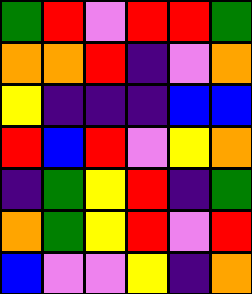[["green", "red", "violet", "red", "red", "green"], ["orange", "orange", "red", "indigo", "violet", "orange"], ["yellow", "indigo", "indigo", "indigo", "blue", "blue"], ["red", "blue", "red", "violet", "yellow", "orange"], ["indigo", "green", "yellow", "red", "indigo", "green"], ["orange", "green", "yellow", "red", "violet", "red"], ["blue", "violet", "violet", "yellow", "indigo", "orange"]]